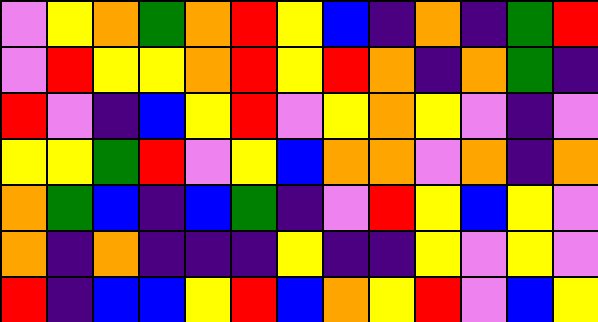[["violet", "yellow", "orange", "green", "orange", "red", "yellow", "blue", "indigo", "orange", "indigo", "green", "red"], ["violet", "red", "yellow", "yellow", "orange", "red", "yellow", "red", "orange", "indigo", "orange", "green", "indigo"], ["red", "violet", "indigo", "blue", "yellow", "red", "violet", "yellow", "orange", "yellow", "violet", "indigo", "violet"], ["yellow", "yellow", "green", "red", "violet", "yellow", "blue", "orange", "orange", "violet", "orange", "indigo", "orange"], ["orange", "green", "blue", "indigo", "blue", "green", "indigo", "violet", "red", "yellow", "blue", "yellow", "violet"], ["orange", "indigo", "orange", "indigo", "indigo", "indigo", "yellow", "indigo", "indigo", "yellow", "violet", "yellow", "violet"], ["red", "indigo", "blue", "blue", "yellow", "red", "blue", "orange", "yellow", "red", "violet", "blue", "yellow"]]